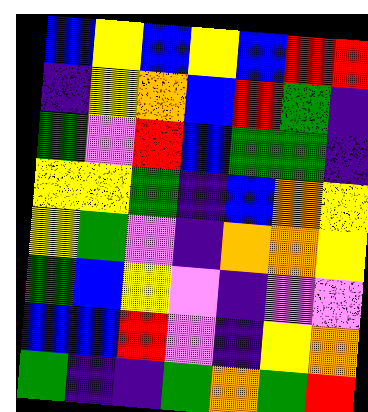[["blue", "yellow", "blue", "yellow", "blue", "red", "red"], ["indigo", "yellow", "orange", "blue", "red", "green", "indigo"], ["green", "violet", "red", "blue", "green", "green", "indigo"], ["yellow", "yellow", "green", "indigo", "blue", "orange", "yellow"], ["yellow", "green", "violet", "indigo", "orange", "orange", "yellow"], ["green", "blue", "yellow", "violet", "indigo", "violet", "violet"], ["blue", "blue", "red", "violet", "indigo", "yellow", "orange"], ["green", "indigo", "indigo", "green", "orange", "green", "red"]]